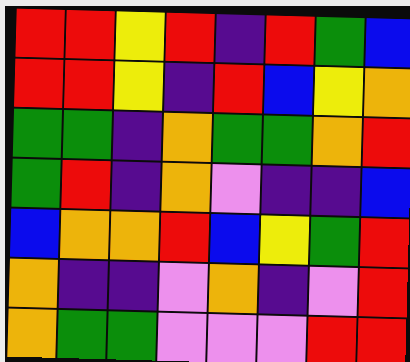[["red", "red", "yellow", "red", "indigo", "red", "green", "blue"], ["red", "red", "yellow", "indigo", "red", "blue", "yellow", "orange"], ["green", "green", "indigo", "orange", "green", "green", "orange", "red"], ["green", "red", "indigo", "orange", "violet", "indigo", "indigo", "blue"], ["blue", "orange", "orange", "red", "blue", "yellow", "green", "red"], ["orange", "indigo", "indigo", "violet", "orange", "indigo", "violet", "red"], ["orange", "green", "green", "violet", "violet", "violet", "red", "red"]]